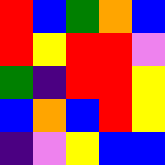[["red", "blue", "green", "orange", "blue"], ["red", "yellow", "red", "red", "violet"], ["green", "indigo", "red", "red", "yellow"], ["blue", "orange", "blue", "red", "yellow"], ["indigo", "violet", "yellow", "blue", "blue"]]